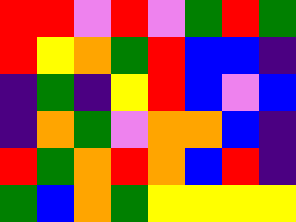[["red", "red", "violet", "red", "violet", "green", "red", "green"], ["red", "yellow", "orange", "green", "red", "blue", "blue", "indigo"], ["indigo", "green", "indigo", "yellow", "red", "blue", "violet", "blue"], ["indigo", "orange", "green", "violet", "orange", "orange", "blue", "indigo"], ["red", "green", "orange", "red", "orange", "blue", "red", "indigo"], ["green", "blue", "orange", "green", "yellow", "yellow", "yellow", "yellow"]]